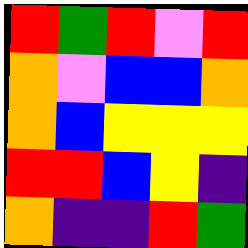[["red", "green", "red", "violet", "red"], ["orange", "violet", "blue", "blue", "orange"], ["orange", "blue", "yellow", "yellow", "yellow"], ["red", "red", "blue", "yellow", "indigo"], ["orange", "indigo", "indigo", "red", "green"]]